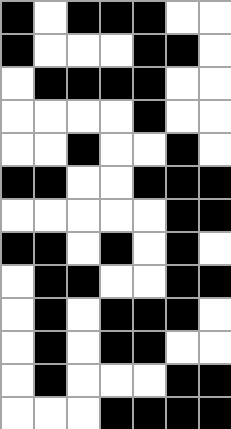[["black", "white", "black", "black", "black", "white", "white"], ["black", "white", "white", "white", "black", "black", "white"], ["white", "black", "black", "black", "black", "white", "white"], ["white", "white", "white", "white", "black", "white", "white"], ["white", "white", "black", "white", "white", "black", "white"], ["black", "black", "white", "white", "black", "black", "black"], ["white", "white", "white", "white", "white", "black", "black"], ["black", "black", "white", "black", "white", "black", "white"], ["white", "black", "black", "white", "white", "black", "black"], ["white", "black", "white", "black", "black", "black", "white"], ["white", "black", "white", "black", "black", "white", "white"], ["white", "black", "white", "white", "white", "black", "black"], ["white", "white", "white", "black", "black", "black", "black"]]